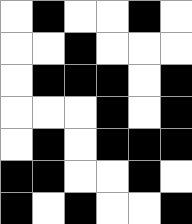[["white", "black", "white", "white", "black", "white"], ["white", "white", "black", "white", "white", "white"], ["white", "black", "black", "black", "white", "black"], ["white", "white", "white", "black", "white", "black"], ["white", "black", "white", "black", "black", "black"], ["black", "black", "white", "white", "black", "white"], ["black", "white", "black", "white", "white", "black"]]